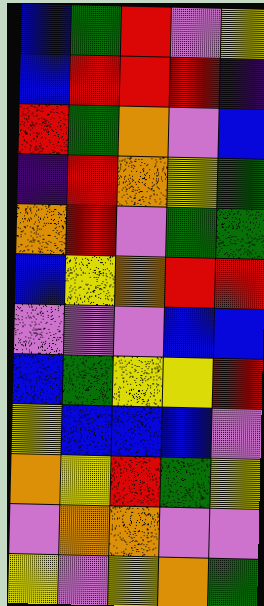[["blue", "green", "red", "violet", "yellow"], ["blue", "red", "red", "red", "indigo"], ["red", "green", "orange", "violet", "blue"], ["indigo", "red", "orange", "yellow", "green"], ["orange", "red", "violet", "green", "green"], ["blue", "yellow", "orange", "red", "red"], ["violet", "violet", "violet", "blue", "blue"], ["blue", "green", "yellow", "yellow", "red"], ["yellow", "blue", "blue", "blue", "violet"], ["orange", "yellow", "red", "green", "yellow"], ["violet", "orange", "orange", "violet", "violet"], ["yellow", "violet", "yellow", "orange", "green"]]